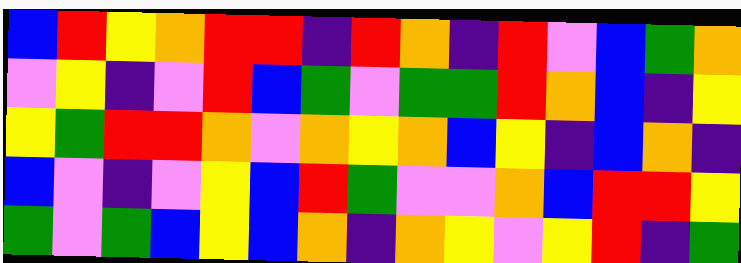[["blue", "red", "yellow", "orange", "red", "red", "indigo", "red", "orange", "indigo", "red", "violet", "blue", "green", "orange"], ["violet", "yellow", "indigo", "violet", "red", "blue", "green", "violet", "green", "green", "red", "orange", "blue", "indigo", "yellow"], ["yellow", "green", "red", "red", "orange", "violet", "orange", "yellow", "orange", "blue", "yellow", "indigo", "blue", "orange", "indigo"], ["blue", "violet", "indigo", "violet", "yellow", "blue", "red", "green", "violet", "violet", "orange", "blue", "red", "red", "yellow"], ["green", "violet", "green", "blue", "yellow", "blue", "orange", "indigo", "orange", "yellow", "violet", "yellow", "red", "indigo", "green"]]